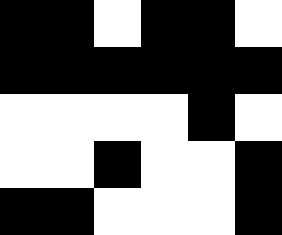[["black", "black", "white", "black", "black", "white"], ["black", "black", "black", "black", "black", "black"], ["white", "white", "white", "white", "black", "white"], ["white", "white", "black", "white", "white", "black"], ["black", "black", "white", "white", "white", "black"]]